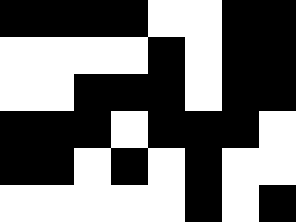[["black", "black", "black", "black", "white", "white", "black", "black"], ["white", "white", "white", "white", "black", "white", "black", "black"], ["white", "white", "black", "black", "black", "white", "black", "black"], ["black", "black", "black", "white", "black", "black", "black", "white"], ["black", "black", "white", "black", "white", "black", "white", "white"], ["white", "white", "white", "white", "white", "black", "white", "black"]]